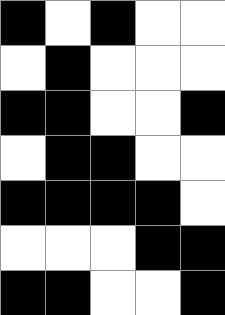[["black", "white", "black", "white", "white"], ["white", "black", "white", "white", "white"], ["black", "black", "white", "white", "black"], ["white", "black", "black", "white", "white"], ["black", "black", "black", "black", "white"], ["white", "white", "white", "black", "black"], ["black", "black", "white", "white", "black"]]